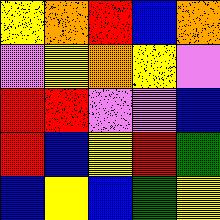[["yellow", "orange", "red", "blue", "orange"], ["violet", "yellow", "orange", "yellow", "violet"], ["red", "red", "violet", "violet", "blue"], ["red", "blue", "yellow", "red", "green"], ["blue", "yellow", "blue", "green", "yellow"]]